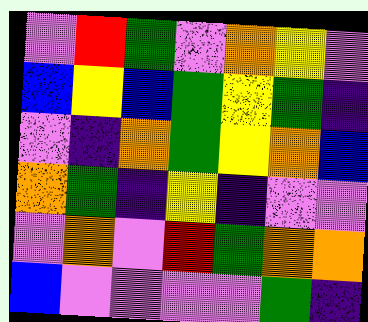[["violet", "red", "green", "violet", "orange", "yellow", "violet"], ["blue", "yellow", "blue", "green", "yellow", "green", "indigo"], ["violet", "indigo", "orange", "green", "yellow", "orange", "blue"], ["orange", "green", "indigo", "yellow", "indigo", "violet", "violet"], ["violet", "orange", "violet", "red", "green", "orange", "orange"], ["blue", "violet", "violet", "violet", "violet", "green", "indigo"]]